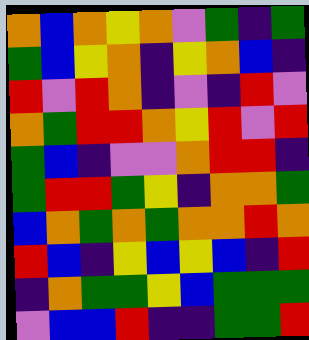[["orange", "blue", "orange", "yellow", "orange", "violet", "green", "indigo", "green"], ["green", "blue", "yellow", "orange", "indigo", "yellow", "orange", "blue", "indigo"], ["red", "violet", "red", "orange", "indigo", "violet", "indigo", "red", "violet"], ["orange", "green", "red", "red", "orange", "yellow", "red", "violet", "red"], ["green", "blue", "indigo", "violet", "violet", "orange", "red", "red", "indigo"], ["green", "red", "red", "green", "yellow", "indigo", "orange", "orange", "green"], ["blue", "orange", "green", "orange", "green", "orange", "orange", "red", "orange"], ["red", "blue", "indigo", "yellow", "blue", "yellow", "blue", "indigo", "red"], ["indigo", "orange", "green", "green", "yellow", "blue", "green", "green", "green"], ["violet", "blue", "blue", "red", "indigo", "indigo", "green", "green", "red"]]